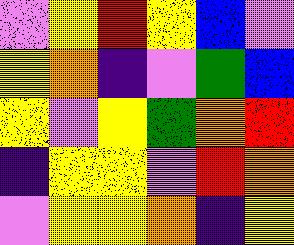[["violet", "yellow", "red", "yellow", "blue", "violet"], ["yellow", "orange", "indigo", "violet", "green", "blue"], ["yellow", "violet", "yellow", "green", "orange", "red"], ["indigo", "yellow", "yellow", "violet", "red", "orange"], ["violet", "yellow", "yellow", "orange", "indigo", "yellow"]]